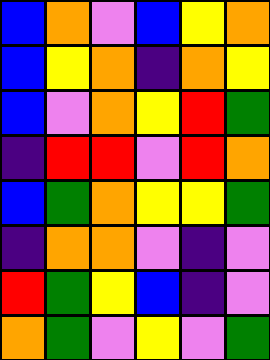[["blue", "orange", "violet", "blue", "yellow", "orange"], ["blue", "yellow", "orange", "indigo", "orange", "yellow"], ["blue", "violet", "orange", "yellow", "red", "green"], ["indigo", "red", "red", "violet", "red", "orange"], ["blue", "green", "orange", "yellow", "yellow", "green"], ["indigo", "orange", "orange", "violet", "indigo", "violet"], ["red", "green", "yellow", "blue", "indigo", "violet"], ["orange", "green", "violet", "yellow", "violet", "green"]]